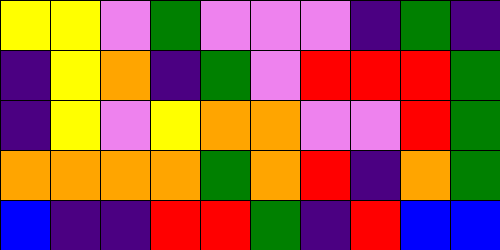[["yellow", "yellow", "violet", "green", "violet", "violet", "violet", "indigo", "green", "indigo"], ["indigo", "yellow", "orange", "indigo", "green", "violet", "red", "red", "red", "green"], ["indigo", "yellow", "violet", "yellow", "orange", "orange", "violet", "violet", "red", "green"], ["orange", "orange", "orange", "orange", "green", "orange", "red", "indigo", "orange", "green"], ["blue", "indigo", "indigo", "red", "red", "green", "indigo", "red", "blue", "blue"]]